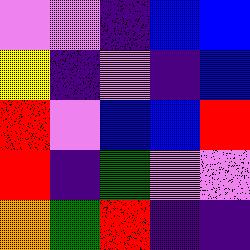[["violet", "violet", "indigo", "blue", "blue"], ["yellow", "indigo", "violet", "indigo", "blue"], ["red", "violet", "blue", "blue", "red"], ["red", "indigo", "green", "violet", "violet"], ["orange", "green", "red", "indigo", "indigo"]]